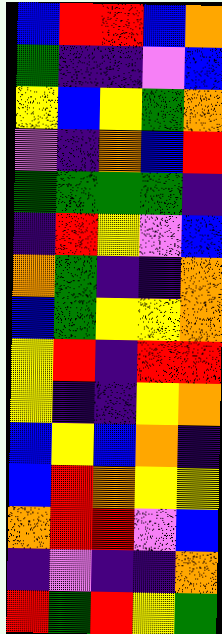[["blue", "red", "red", "blue", "orange"], ["green", "indigo", "indigo", "violet", "blue"], ["yellow", "blue", "yellow", "green", "orange"], ["violet", "indigo", "orange", "blue", "red"], ["green", "green", "green", "green", "indigo"], ["indigo", "red", "yellow", "violet", "blue"], ["orange", "green", "indigo", "indigo", "orange"], ["blue", "green", "yellow", "yellow", "orange"], ["yellow", "red", "indigo", "red", "red"], ["yellow", "indigo", "indigo", "yellow", "orange"], ["blue", "yellow", "blue", "orange", "indigo"], ["blue", "red", "orange", "yellow", "yellow"], ["orange", "red", "red", "violet", "blue"], ["indigo", "violet", "indigo", "indigo", "orange"], ["red", "green", "red", "yellow", "green"]]